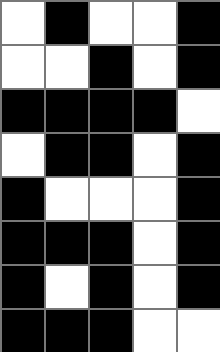[["white", "black", "white", "white", "black"], ["white", "white", "black", "white", "black"], ["black", "black", "black", "black", "white"], ["white", "black", "black", "white", "black"], ["black", "white", "white", "white", "black"], ["black", "black", "black", "white", "black"], ["black", "white", "black", "white", "black"], ["black", "black", "black", "white", "white"]]